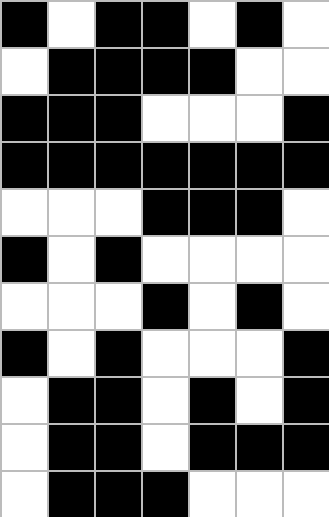[["black", "white", "black", "black", "white", "black", "white"], ["white", "black", "black", "black", "black", "white", "white"], ["black", "black", "black", "white", "white", "white", "black"], ["black", "black", "black", "black", "black", "black", "black"], ["white", "white", "white", "black", "black", "black", "white"], ["black", "white", "black", "white", "white", "white", "white"], ["white", "white", "white", "black", "white", "black", "white"], ["black", "white", "black", "white", "white", "white", "black"], ["white", "black", "black", "white", "black", "white", "black"], ["white", "black", "black", "white", "black", "black", "black"], ["white", "black", "black", "black", "white", "white", "white"]]